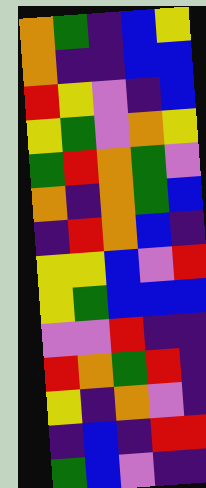[["orange", "green", "indigo", "blue", "yellow"], ["orange", "indigo", "indigo", "blue", "blue"], ["red", "yellow", "violet", "indigo", "blue"], ["yellow", "green", "violet", "orange", "yellow"], ["green", "red", "orange", "green", "violet"], ["orange", "indigo", "orange", "green", "blue"], ["indigo", "red", "orange", "blue", "indigo"], ["yellow", "yellow", "blue", "violet", "red"], ["yellow", "green", "blue", "blue", "blue"], ["violet", "violet", "red", "indigo", "indigo"], ["red", "orange", "green", "red", "indigo"], ["yellow", "indigo", "orange", "violet", "indigo"], ["indigo", "blue", "indigo", "red", "red"], ["green", "blue", "violet", "indigo", "indigo"]]